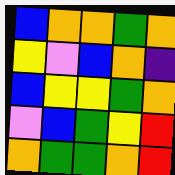[["blue", "orange", "orange", "green", "orange"], ["yellow", "violet", "blue", "orange", "indigo"], ["blue", "yellow", "yellow", "green", "orange"], ["violet", "blue", "green", "yellow", "red"], ["orange", "green", "green", "orange", "red"]]